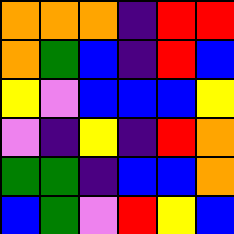[["orange", "orange", "orange", "indigo", "red", "red"], ["orange", "green", "blue", "indigo", "red", "blue"], ["yellow", "violet", "blue", "blue", "blue", "yellow"], ["violet", "indigo", "yellow", "indigo", "red", "orange"], ["green", "green", "indigo", "blue", "blue", "orange"], ["blue", "green", "violet", "red", "yellow", "blue"]]